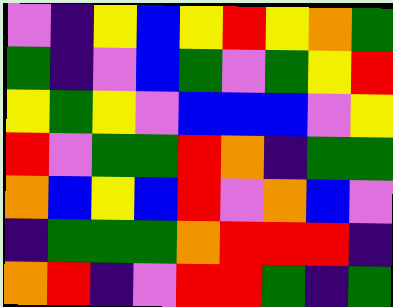[["violet", "indigo", "yellow", "blue", "yellow", "red", "yellow", "orange", "green"], ["green", "indigo", "violet", "blue", "green", "violet", "green", "yellow", "red"], ["yellow", "green", "yellow", "violet", "blue", "blue", "blue", "violet", "yellow"], ["red", "violet", "green", "green", "red", "orange", "indigo", "green", "green"], ["orange", "blue", "yellow", "blue", "red", "violet", "orange", "blue", "violet"], ["indigo", "green", "green", "green", "orange", "red", "red", "red", "indigo"], ["orange", "red", "indigo", "violet", "red", "red", "green", "indigo", "green"]]